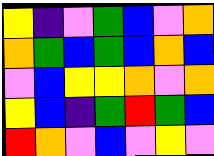[["yellow", "indigo", "violet", "green", "blue", "violet", "orange"], ["orange", "green", "blue", "green", "blue", "orange", "blue"], ["violet", "blue", "yellow", "yellow", "orange", "violet", "orange"], ["yellow", "blue", "indigo", "green", "red", "green", "blue"], ["red", "orange", "violet", "blue", "violet", "yellow", "violet"]]